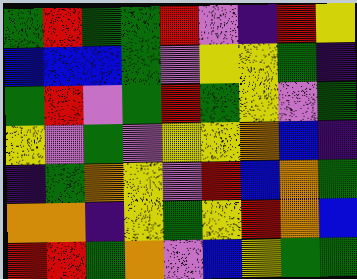[["green", "red", "green", "green", "red", "violet", "indigo", "red", "yellow"], ["blue", "blue", "blue", "green", "violet", "yellow", "yellow", "green", "indigo"], ["green", "red", "violet", "green", "red", "green", "yellow", "violet", "green"], ["yellow", "violet", "green", "violet", "yellow", "yellow", "orange", "blue", "indigo"], ["indigo", "green", "orange", "yellow", "violet", "red", "blue", "orange", "green"], ["orange", "orange", "indigo", "yellow", "green", "yellow", "red", "orange", "blue"], ["red", "red", "green", "orange", "violet", "blue", "yellow", "green", "green"]]